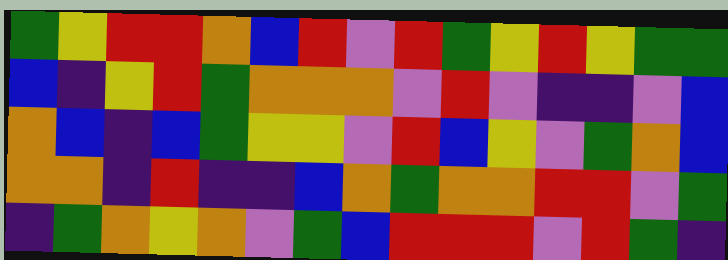[["green", "yellow", "red", "red", "orange", "blue", "red", "violet", "red", "green", "yellow", "red", "yellow", "green", "green"], ["blue", "indigo", "yellow", "red", "green", "orange", "orange", "orange", "violet", "red", "violet", "indigo", "indigo", "violet", "blue"], ["orange", "blue", "indigo", "blue", "green", "yellow", "yellow", "violet", "red", "blue", "yellow", "violet", "green", "orange", "blue"], ["orange", "orange", "indigo", "red", "indigo", "indigo", "blue", "orange", "green", "orange", "orange", "red", "red", "violet", "green"], ["indigo", "green", "orange", "yellow", "orange", "violet", "green", "blue", "red", "red", "red", "violet", "red", "green", "indigo"]]